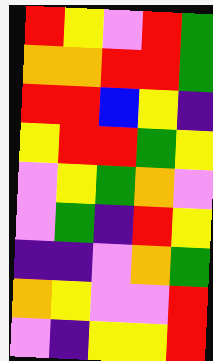[["red", "yellow", "violet", "red", "green"], ["orange", "orange", "red", "red", "green"], ["red", "red", "blue", "yellow", "indigo"], ["yellow", "red", "red", "green", "yellow"], ["violet", "yellow", "green", "orange", "violet"], ["violet", "green", "indigo", "red", "yellow"], ["indigo", "indigo", "violet", "orange", "green"], ["orange", "yellow", "violet", "violet", "red"], ["violet", "indigo", "yellow", "yellow", "red"]]